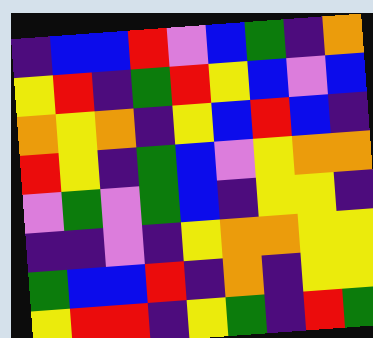[["indigo", "blue", "blue", "red", "violet", "blue", "green", "indigo", "orange"], ["yellow", "red", "indigo", "green", "red", "yellow", "blue", "violet", "blue"], ["orange", "yellow", "orange", "indigo", "yellow", "blue", "red", "blue", "indigo"], ["red", "yellow", "indigo", "green", "blue", "violet", "yellow", "orange", "orange"], ["violet", "green", "violet", "green", "blue", "indigo", "yellow", "yellow", "indigo"], ["indigo", "indigo", "violet", "indigo", "yellow", "orange", "orange", "yellow", "yellow"], ["green", "blue", "blue", "red", "indigo", "orange", "indigo", "yellow", "yellow"], ["yellow", "red", "red", "indigo", "yellow", "green", "indigo", "red", "green"]]